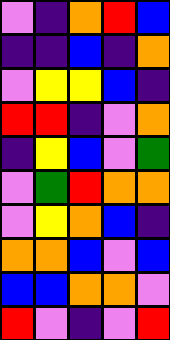[["violet", "indigo", "orange", "red", "blue"], ["indigo", "indigo", "blue", "indigo", "orange"], ["violet", "yellow", "yellow", "blue", "indigo"], ["red", "red", "indigo", "violet", "orange"], ["indigo", "yellow", "blue", "violet", "green"], ["violet", "green", "red", "orange", "orange"], ["violet", "yellow", "orange", "blue", "indigo"], ["orange", "orange", "blue", "violet", "blue"], ["blue", "blue", "orange", "orange", "violet"], ["red", "violet", "indigo", "violet", "red"]]